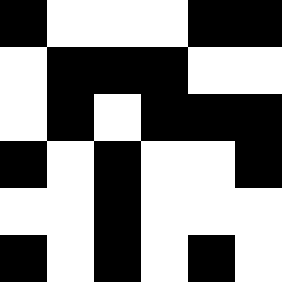[["black", "white", "white", "white", "black", "black"], ["white", "black", "black", "black", "white", "white"], ["white", "black", "white", "black", "black", "black"], ["black", "white", "black", "white", "white", "black"], ["white", "white", "black", "white", "white", "white"], ["black", "white", "black", "white", "black", "white"]]